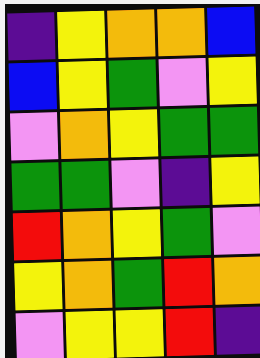[["indigo", "yellow", "orange", "orange", "blue"], ["blue", "yellow", "green", "violet", "yellow"], ["violet", "orange", "yellow", "green", "green"], ["green", "green", "violet", "indigo", "yellow"], ["red", "orange", "yellow", "green", "violet"], ["yellow", "orange", "green", "red", "orange"], ["violet", "yellow", "yellow", "red", "indigo"]]